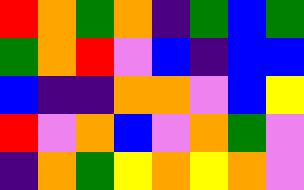[["red", "orange", "green", "orange", "indigo", "green", "blue", "green"], ["green", "orange", "red", "violet", "blue", "indigo", "blue", "blue"], ["blue", "indigo", "indigo", "orange", "orange", "violet", "blue", "yellow"], ["red", "violet", "orange", "blue", "violet", "orange", "green", "violet"], ["indigo", "orange", "green", "yellow", "orange", "yellow", "orange", "violet"]]